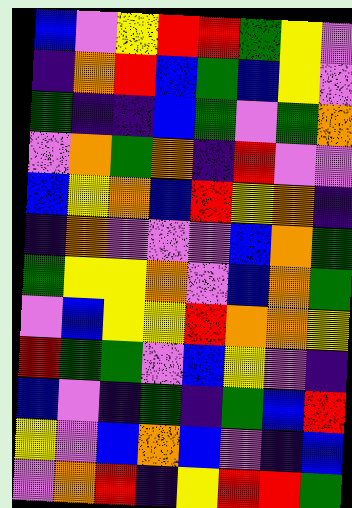[["blue", "violet", "yellow", "red", "red", "green", "yellow", "violet"], ["indigo", "orange", "red", "blue", "green", "blue", "yellow", "violet"], ["green", "indigo", "indigo", "blue", "green", "violet", "green", "orange"], ["violet", "orange", "green", "orange", "indigo", "red", "violet", "violet"], ["blue", "yellow", "orange", "blue", "red", "yellow", "orange", "indigo"], ["indigo", "orange", "violet", "violet", "violet", "blue", "orange", "green"], ["green", "yellow", "yellow", "orange", "violet", "blue", "orange", "green"], ["violet", "blue", "yellow", "yellow", "red", "orange", "orange", "yellow"], ["red", "green", "green", "violet", "blue", "yellow", "violet", "indigo"], ["blue", "violet", "indigo", "green", "indigo", "green", "blue", "red"], ["yellow", "violet", "blue", "orange", "blue", "violet", "indigo", "blue"], ["violet", "orange", "red", "indigo", "yellow", "red", "red", "green"]]